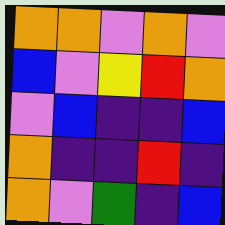[["orange", "orange", "violet", "orange", "violet"], ["blue", "violet", "yellow", "red", "orange"], ["violet", "blue", "indigo", "indigo", "blue"], ["orange", "indigo", "indigo", "red", "indigo"], ["orange", "violet", "green", "indigo", "blue"]]